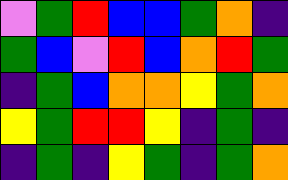[["violet", "green", "red", "blue", "blue", "green", "orange", "indigo"], ["green", "blue", "violet", "red", "blue", "orange", "red", "green"], ["indigo", "green", "blue", "orange", "orange", "yellow", "green", "orange"], ["yellow", "green", "red", "red", "yellow", "indigo", "green", "indigo"], ["indigo", "green", "indigo", "yellow", "green", "indigo", "green", "orange"]]